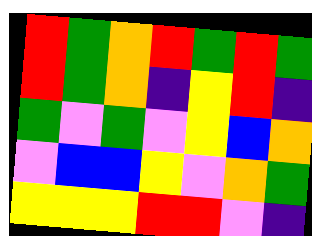[["red", "green", "orange", "red", "green", "red", "green"], ["red", "green", "orange", "indigo", "yellow", "red", "indigo"], ["green", "violet", "green", "violet", "yellow", "blue", "orange"], ["violet", "blue", "blue", "yellow", "violet", "orange", "green"], ["yellow", "yellow", "yellow", "red", "red", "violet", "indigo"]]